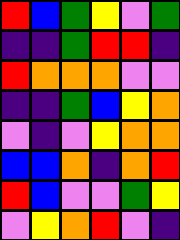[["red", "blue", "green", "yellow", "violet", "green"], ["indigo", "indigo", "green", "red", "red", "indigo"], ["red", "orange", "orange", "orange", "violet", "violet"], ["indigo", "indigo", "green", "blue", "yellow", "orange"], ["violet", "indigo", "violet", "yellow", "orange", "orange"], ["blue", "blue", "orange", "indigo", "orange", "red"], ["red", "blue", "violet", "violet", "green", "yellow"], ["violet", "yellow", "orange", "red", "violet", "indigo"]]